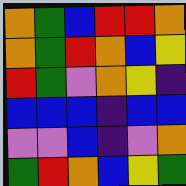[["orange", "green", "blue", "red", "red", "orange"], ["orange", "green", "red", "orange", "blue", "yellow"], ["red", "green", "violet", "orange", "yellow", "indigo"], ["blue", "blue", "blue", "indigo", "blue", "blue"], ["violet", "violet", "blue", "indigo", "violet", "orange"], ["green", "red", "orange", "blue", "yellow", "green"]]